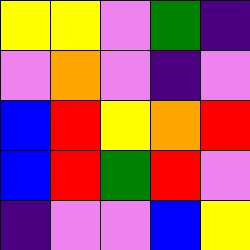[["yellow", "yellow", "violet", "green", "indigo"], ["violet", "orange", "violet", "indigo", "violet"], ["blue", "red", "yellow", "orange", "red"], ["blue", "red", "green", "red", "violet"], ["indigo", "violet", "violet", "blue", "yellow"]]